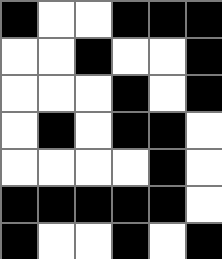[["black", "white", "white", "black", "black", "black"], ["white", "white", "black", "white", "white", "black"], ["white", "white", "white", "black", "white", "black"], ["white", "black", "white", "black", "black", "white"], ["white", "white", "white", "white", "black", "white"], ["black", "black", "black", "black", "black", "white"], ["black", "white", "white", "black", "white", "black"]]